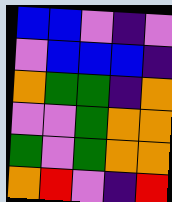[["blue", "blue", "violet", "indigo", "violet"], ["violet", "blue", "blue", "blue", "indigo"], ["orange", "green", "green", "indigo", "orange"], ["violet", "violet", "green", "orange", "orange"], ["green", "violet", "green", "orange", "orange"], ["orange", "red", "violet", "indigo", "red"]]